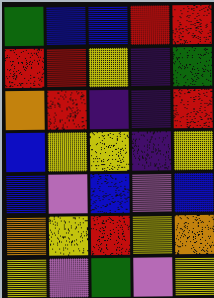[["green", "blue", "blue", "red", "red"], ["red", "red", "yellow", "indigo", "green"], ["orange", "red", "indigo", "indigo", "red"], ["blue", "yellow", "yellow", "indigo", "yellow"], ["blue", "violet", "blue", "violet", "blue"], ["orange", "yellow", "red", "yellow", "orange"], ["yellow", "violet", "green", "violet", "yellow"]]